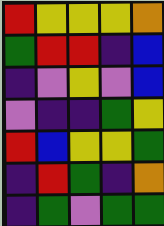[["red", "yellow", "yellow", "yellow", "orange"], ["green", "red", "red", "indigo", "blue"], ["indigo", "violet", "yellow", "violet", "blue"], ["violet", "indigo", "indigo", "green", "yellow"], ["red", "blue", "yellow", "yellow", "green"], ["indigo", "red", "green", "indigo", "orange"], ["indigo", "green", "violet", "green", "green"]]